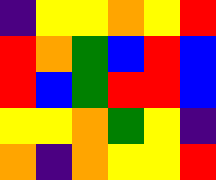[["indigo", "yellow", "yellow", "orange", "yellow", "red"], ["red", "orange", "green", "blue", "red", "blue"], ["red", "blue", "green", "red", "red", "blue"], ["yellow", "yellow", "orange", "green", "yellow", "indigo"], ["orange", "indigo", "orange", "yellow", "yellow", "red"]]